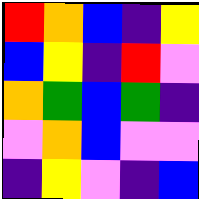[["red", "orange", "blue", "indigo", "yellow"], ["blue", "yellow", "indigo", "red", "violet"], ["orange", "green", "blue", "green", "indigo"], ["violet", "orange", "blue", "violet", "violet"], ["indigo", "yellow", "violet", "indigo", "blue"]]